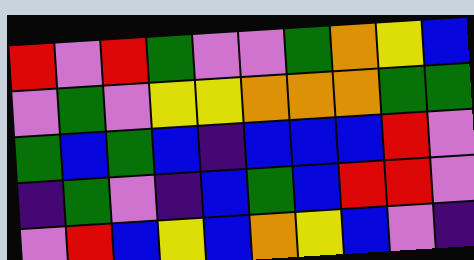[["red", "violet", "red", "green", "violet", "violet", "green", "orange", "yellow", "blue"], ["violet", "green", "violet", "yellow", "yellow", "orange", "orange", "orange", "green", "green"], ["green", "blue", "green", "blue", "indigo", "blue", "blue", "blue", "red", "violet"], ["indigo", "green", "violet", "indigo", "blue", "green", "blue", "red", "red", "violet"], ["violet", "red", "blue", "yellow", "blue", "orange", "yellow", "blue", "violet", "indigo"]]